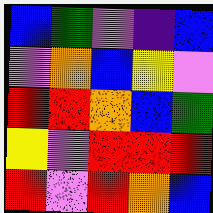[["blue", "green", "violet", "indigo", "blue"], ["violet", "orange", "blue", "yellow", "violet"], ["red", "red", "orange", "blue", "green"], ["yellow", "violet", "red", "red", "red"], ["red", "violet", "red", "orange", "blue"]]